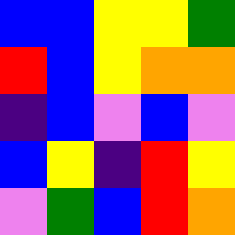[["blue", "blue", "yellow", "yellow", "green"], ["red", "blue", "yellow", "orange", "orange"], ["indigo", "blue", "violet", "blue", "violet"], ["blue", "yellow", "indigo", "red", "yellow"], ["violet", "green", "blue", "red", "orange"]]